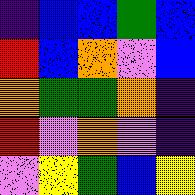[["indigo", "blue", "blue", "green", "blue"], ["red", "blue", "orange", "violet", "blue"], ["orange", "green", "green", "orange", "indigo"], ["red", "violet", "orange", "violet", "indigo"], ["violet", "yellow", "green", "blue", "yellow"]]